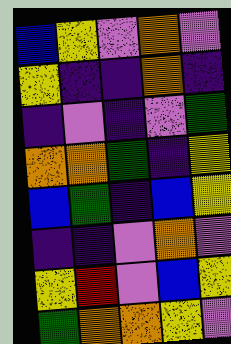[["blue", "yellow", "violet", "orange", "violet"], ["yellow", "indigo", "indigo", "orange", "indigo"], ["indigo", "violet", "indigo", "violet", "green"], ["orange", "orange", "green", "indigo", "yellow"], ["blue", "green", "indigo", "blue", "yellow"], ["indigo", "indigo", "violet", "orange", "violet"], ["yellow", "red", "violet", "blue", "yellow"], ["green", "orange", "orange", "yellow", "violet"]]